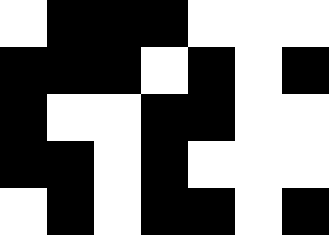[["white", "black", "black", "black", "white", "white", "white"], ["black", "black", "black", "white", "black", "white", "black"], ["black", "white", "white", "black", "black", "white", "white"], ["black", "black", "white", "black", "white", "white", "white"], ["white", "black", "white", "black", "black", "white", "black"]]